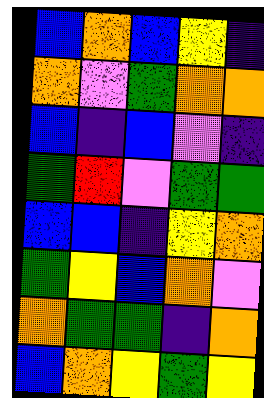[["blue", "orange", "blue", "yellow", "indigo"], ["orange", "violet", "green", "orange", "orange"], ["blue", "indigo", "blue", "violet", "indigo"], ["green", "red", "violet", "green", "green"], ["blue", "blue", "indigo", "yellow", "orange"], ["green", "yellow", "blue", "orange", "violet"], ["orange", "green", "green", "indigo", "orange"], ["blue", "orange", "yellow", "green", "yellow"]]